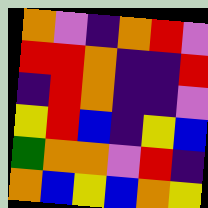[["orange", "violet", "indigo", "orange", "red", "violet"], ["red", "red", "orange", "indigo", "indigo", "red"], ["indigo", "red", "orange", "indigo", "indigo", "violet"], ["yellow", "red", "blue", "indigo", "yellow", "blue"], ["green", "orange", "orange", "violet", "red", "indigo"], ["orange", "blue", "yellow", "blue", "orange", "yellow"]]